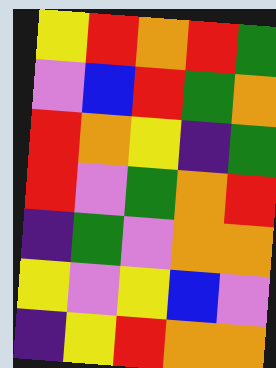[["yellow", "red", "orange", "red", "green"], ["violet", "blue", "red", "green", "orange"], ["red", "orange", "yellow", "indigo", "green"], ["red", "violet", "green", "orange", "red"], ["indigo", "green", "violet", "orange", "orange"], ["yellow", "violet", "yellow", "blue", "violet"], ["indigo", "yellow", "red", "orange", "orange"]]